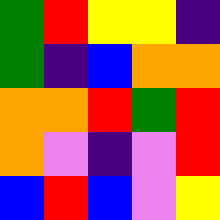[["green", "red", "yellow", "yellow", "indigo"], ["green", "indigo", "blue", "orange", "orange"], ["orange", "orange", "red", "green", "red"], ["orange", "violet", "indigo", "violet", "red"], ["blue", "red", "blue", "violet", "yellow"]]